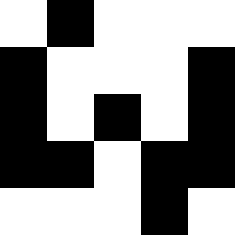[["white", "black", "white", "white", "white"], ["black", "white", "white", "white", "black"], ["black", "white", "black", "white", "black"], ["black", "black", "white", "black", "black"], ["white", "white", "white", "black", "white"]]